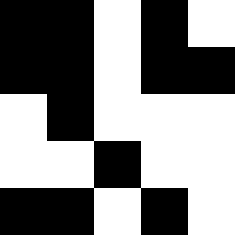[["black", "black", "white", "black", "white"], ["black", "black", "white", "black", "black"], ["white", "black", "white", "white", "white"], ["white", "white", "black", "white", "white"], ["black", "black", "white", "black", "white"]]